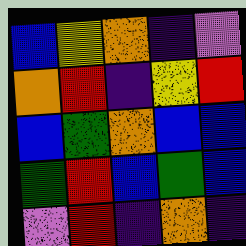[["blue", "yellow", "orange", "indigo", "violet"], ["orange", "red", "indigo", "yellow", "red"], ["blue", "green", "orange", "blue", "blue"], ["green", "red", "blue", "green", "blue"], ["violet", "red", "indigo", "orange", "indigo"]]